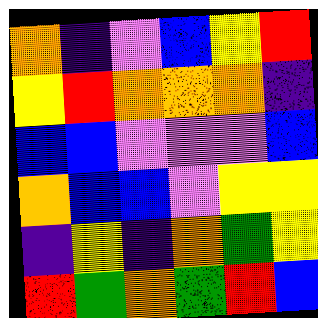[["orange", "indigo", "violet", "blue", "yellow", "red"], ["yellow", "red", "orange", "orange", "orange", "indigo"], ["blue", "blue", "violet", "violet", "violet", "blue"], ["orange", "blue", "blue", "violet", "yellow", "yellow"], ["indigo", "yellow", "indigo", "orange", "green", "yellow"], ["red", "green", "orange", "green", "red", "blue"]]